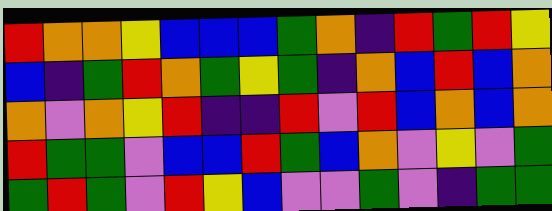[["red", "orange", "orange", "yellow", "blue", "blue", "blue", "green", "orange", "indigo", "red", "green", "red", "yellow"], ["blue", "indigo", "green", "red", "orange", "green", "yellow", "green", "indigo", "orange", "blue", "red", "blue", "orange"], ["orange", "violet", "orange", "yellow", "red", "indigo", "indigo", "red", "violet", "red", "blue", "orange", "blue", "orange"], ["red", "green", "green", "violet", "blue", "blue", "red", "green", "blue", "orange", "violet", "yellow", "violet", "green"], ["green", "red", "green", "violet", "red", "yellow", "blue", "violet", "violet", "green", "violet", "indigo", "green", "green"]]